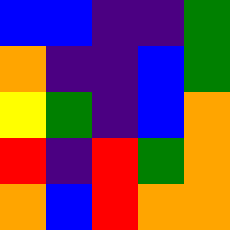[["blue", "blue", "indigo", "indigo", "green"], ["orange", "indigo", "indigo", "blue", "green"], ["yellow", "green", "indigo", "blue", "orange"], ["red", "indigo", "red", "green", "orange"], ["orange", "blue", "red", "orange", "orange"]]